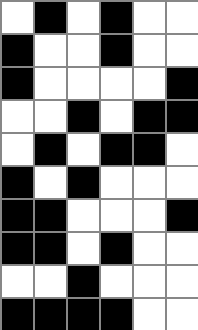[["white", "black", "white", "black", "white", "white"], ["black", "white", "white", "black", "white", "white"], ["black", "white", "white", "white", "white", "black"], ["white", "white", "black", "white", "black", "black"], ["white", "black", "white", "black", "black", "white"], ["black", "white", "black", "white", "white", "white"], ["black", "black", "white", "white", "white", "black"], ["black", "black", "white", "black", "white", "white"], ["white", "white", "black", "white", "white", "white"], ["black", "black", "black", "black", "white", "white"]]